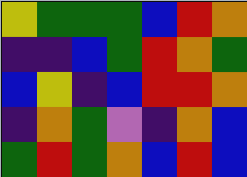[["yellow", "green", "green", "green", "blue", "red", "orange"], ["indigo", "indigo", "blue", "green", "red", "orange", "green"], ["blue", "yellow", "indigo", "blue", "red", "red", "orange"], ["indigo", "orange", "green", "violet", "indigo", "orange", "blue"], ["green", "red", "green", "orange", "blue", "red", "blue"]]